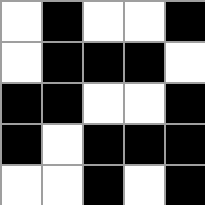[["white", "black", "white", "white", "black"], ["white", "black", "black", "black", "white"], ["black", "black", "white", "white", "black"], ["black", "white", "black", "black", "black"], ["white", "white", "black", "white", "black"]]